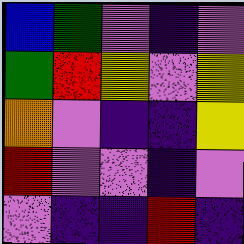[["blue", "green", "violet", "indigo", "violet"], ["green", "red", "yellow", "violet", "yellow"], ["orange", "violet", "indigo", "indigo", "yellow"], ["red", "violet", "violet", "indigo", "violet"], ["violet", "indigo", "indigo", "red", "indigo"]]